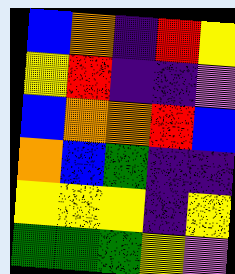[["blue", "orange", "indigo", "red", "yellow"], ["yellow", "red", "indigo", "indigo", "violet"], ["blue", "orange", "orange", "red", "blue"], ["orange", "blue", "green", "indigo", "indigo"], ["yellow", "yellow", "yellow", "indigo", "yellow"], ["green", "green", "green", "yellow", "violet"]]